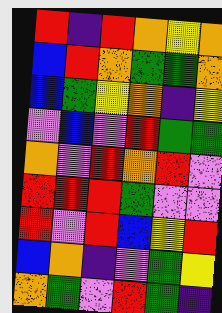[["red", "indigo", "red", "orange", "yellow", "orange"], ["blue", "red", "orange", "green", "green", "orange"], ["blue", "green", "yellow", "orange", "indigo", "yellow"], ["violet", "blue", "violet", "red", "green", "green"], ["orange", "violet", "red", "orange", "red", "violet"], ["red", "red", "red", "green", "violet", "violet"], ["red", "violet", "red", "blue", "yellow", "red"], ["blue", "orange", "indigo", "violet", "green", "yellow"], ["orange", "green", "violet", "red", "green", "indigo"]]